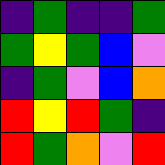[["indigo", "green", "indigo", "indigo", "green"], ["green", "yellow", "green", "blue", "violet"], ["indigo", "green", "violet", "blue", "orange"], ["red", "yellow", "red", "green", "indigo"], ["red", "green", "orange", "violet", "red"]]